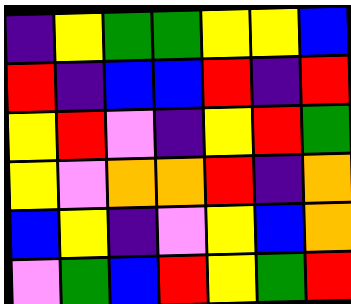[["indigo", "yellow", "green", "green", "yellow", "yellow", "blue"], ["red", "indigo", "blue", "blue", "red", "indigo", "red"], ["yellow", "red", "violet", "indigo", "yellow", "red", "green"], ["yellow", "violet", "orange", "orange", "red", "indigo", "orange"], ["blue", "yellow", "indigo", "violet", "yellow", "blue", "orange"], ["violet", "green", "blue", "red", "yellow", "green", "red"]]